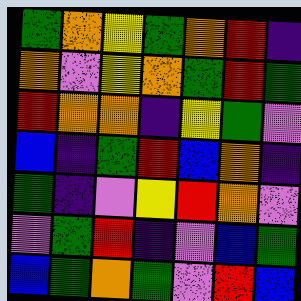[["green", "orange", "yellow", "green", "orange", "red", "indigo"], ["orange", "violet", "yellow", "orange", "green", "red", "green"], ["red", "orange", "orange", "indigo", "yellow", "green", "violet"], ["blue", "indigo", "green", "red", "blue", "orange", "indigo"], ["green", "indigo", "violet", "yellow", "red", "orange", "violet"], ["violet", "green", "red", "indigo", "violet", "blue", "green"], ["blue", "green", "orange", "green", "violet", "red", "blue"]]